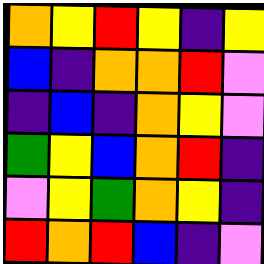[["orange", "yellow", "red", "yellow", "indigo", "yellow"], ["blue", "indigo", "orange", "orange", "red", "violet"], ["indigo", "blue", "indigo", "orange", "yellow", "violet"], ["green", "yellow", "blue", "orange", "red", "indigo"], ["violet", "yellow", "green", "orange", "yellow", "indigo"], ["red", "orange", "red", "blue", "indigo", "violet"]]